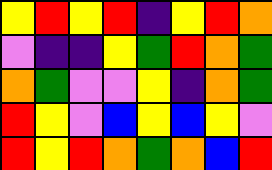[["yellow", "red", "yellow", "red", "indigo", "yellow", "red", "orange"], ["violet", "indigo", "indigo", "yellow", "green", "red", "orange", "green"], ["orange", "green", "violet", "violet", "yellow", "indigo", "orange", "green"], ["red", "yellow", "violet", "blue", "yellow", "blue", "yellow", "violet"], ["red", "yellow", "red", "orange", "green", "orange", "blue", "red"]]